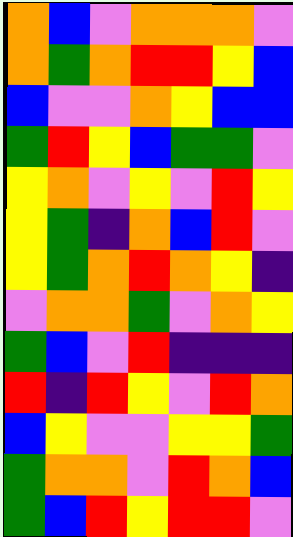[["orange", "blue", "violet", "orange", "orange", "orange", "violet"], ["orange", "green", "orange", "red", "red", "yellow", "blue"], ["blue", "violet", "violet", "orange", "yellow", "blue", "blue"], ["green", "red", "yellow", "blue", "green", "green", "violet"], ["yellow", "orange", "violet", "yellow", "violet", "red", "yellow"], ["yellow", "green", "indigo", "orange", "blue", "red", "violet"], ["yellow", "green", "orange", "red", "orange", "yellow", "indigo"], ["violet", "orange", "orange", "green", "violet", "orange", "yellow"], ["green", "blue", "violet", "red", "indigo", "indigo", "indigo"], ["red", "indigo", "red", "yellow", "violet", "red", "orange"], ["blue", "yellow", "violet", "violet", "yellow", "yellow", "green"], ["green", "orange", "orange", "violet", "red", "orange", "blue"], ["green", "blue", "red", "yellow", "red", "red", "violet"]]